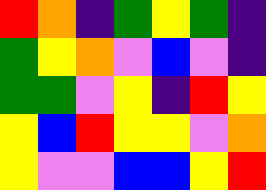[["red", "orange", "indigo", "green", "yellow", "green", "indigo"], ["green", "yellow", "orange", "violet", "blue", "violet", "indigo"], ["green", "green", "violet", "yellow", "indigo", "red", "yellow"], ["yellow", "blue", "red", "yellow", "yellow", "violet", "orange"], ["yellow", "violet", "violet", "blue", "blue", "yellow", "red"]]